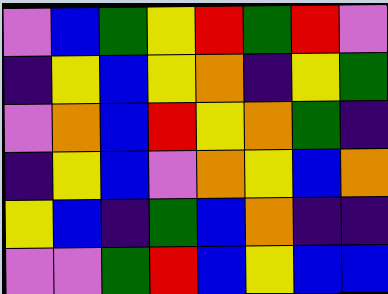[["violet", "blue", "green", "yellow", "red", "green", "red", "violet"], ["indigo", "yellow", "blue", "yellow", "orange", "indigo", "yellow", "green"], ["violet", "orange", "blue", "red", "yellow", "orange", "green", "indigo"], ["indigo", "yellow", "blue", "violet", "orange", "yellow", "blue", "orange"], ["yellow", "blue", "indigo", "green", "blue", "orange", "indigo", "indigo"], ["violet", "violet", "green", "red", "blue", "yellow", "blue", "blue"]]